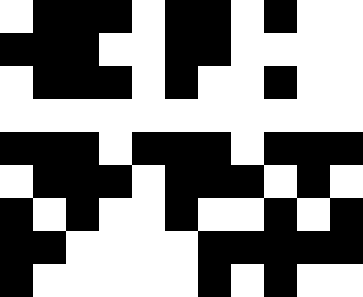[["white", "black", "black", "black", "white", "black", "black", "white", "black", "white", "white"], ["black", "black", "black", "white", "white", "black", "black", "white", "white", "white", "white"], ["white", "black", "black", "black", "white", "black", "white", "white", "black", "white", "white"], ["white", "white", "white", "white", "white", "white", "white", "white", "white", "white", "white"], ["black", "black", "black", "white", "black", "black", "black", "white", "black", "black", "black"], ["white", "black", "black", "black", "white", "black", "black", "black", "white", "black", "white"], ["black", "white", "black", "white", "white", "black", "white", "white", "black", "white", "black"], ["black", "black", "white", "white", "white", "white", "black", "black", "black", "black", "black"], ["black", "white", "white", "white", "white", "white", "black", "white", "black", "white", "white"]]